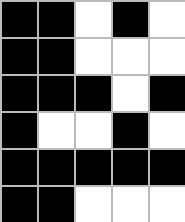[["black", "black", "white", "black", "white"], ["black", "black", "white", "white", "white"], ["black", "black", "black", "white", "black"], ["black", "white", "white", "black", "white"], ["black", "black", "black", "black", "black"], ["black", "black", "white", "white", "white"]]